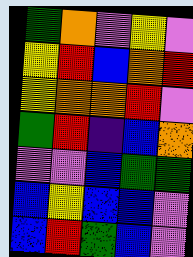[["green", "orange", "violet", "yellow", "violet"], ["yellow", "red", "blue", "orange", "red"], ["yellow", "orange", "orange", "red", "violet"], ["green", "red", "indigo", "blue", "orange"], ["violet", "violet", "blue", "green", "green"], ["blue", "yellow", "blue", "blue", "violet"], ["blue", "red", "green", "blue", "violet"]]